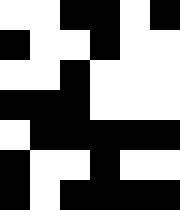[["white", "white", "black", "black", "white", "black"], ["black", "white", "white", "black", "white", "white"], ["white", "white", "black", "white", "white", "white"], ["black", "black", "black", "white", "white", "white"], ["white", "black", "black", "black", "black", "black"], ["black", "white", "white", "black", "white", "white"], ["black", "white", "black", "black", "black", "black"]]